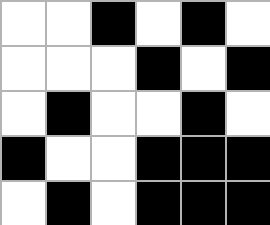[["white", "white", "black", "white", "black", "white"], ["white", "white", "white", "black", "white", "black"], ["white", "black", "white", "white", "black", "white"], ["black", "white", "white", "black", "black", "black"], ["white", "black", "white", "black", "black", "black"]]